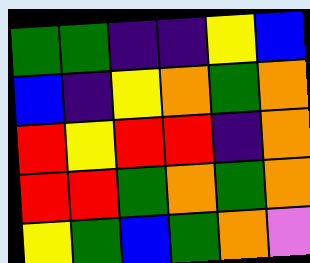[["green", "green", "indigo", "indigo", "yellow", "blue"], ["blue", "indigo", "yellow", "orange", "green", "orange"], ["red", "yellow", "red", "red", "indigo", "orange"], ["red", "red", "green", "orange", "green", "orange"], ["yellow", "green", "blue", "green", "orange", "violet"]]